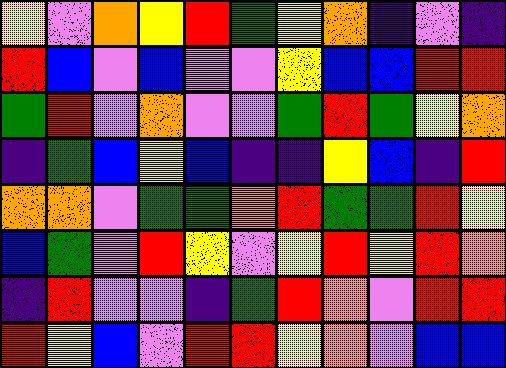[["yellow", "violet", "orange", "yellow", "red", "green", "yellow", "orange", "indigo", "violet", "indigo"], ["red", "blue", "violet", "blue", "violet", "violet", "yellow", "blue", "blue", "red", "red"], ["green", "red", "violet", "orange", "violet", "violet", "green", "red", "green", "yellow", "orange"], ["indigo", "green", "blue", "yellow", "blue", "indigo", "indigo", "yellow", "blue", "indigo", "red"], ["orange", "orange", "violet", "green", "green", "orange", "red", "green", "green", "red", "yellow"], ["blue", "green", "violet", "red", "yellow", "violet", "yellow", "red", "yellow", "red", "orange"], ["indigo", "red", "violet", "violet", "indigo", "green", "red", "orange", "violet", "red", "red"], ["red", "yellow", "blue", "violet", "red", "red", "yellow", "orange", "violet", "blue", "blue"]]